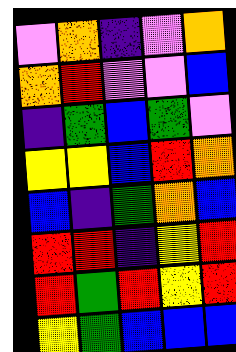[["violet", "orange", "indigo", "violet", "orange"], ["orange", "red", "violet", "violet", "blue"], ["indigo", "green", "blue", "green", "violet"], ["yellow", "yellow", "blue", "red", "orange"], ["blue", "indigo", "green", "orange", "blue"], ["red", "red", "indigo", "yellow", "red"], ["red", "green", "red", "yellow", "red"], ["yellow", "green", "blue", "blue", "blue"]]